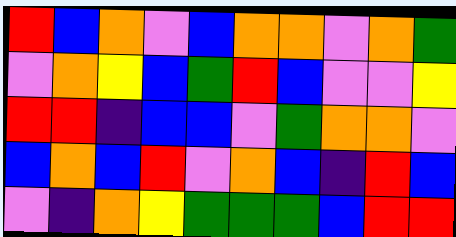[["red", "blue", "orange", "violet", "blue", "orange", "orange", "violet", "orange", "green"], ["violet", "orange", "yellow", "blue", "green", "red", "blue", "violet", "violet", "yellow"], ["red", "red", "indigo", "blue", "blue", "violet", "green", "orange", "orange", "violet"], ["blue", "orange", "blue", "red", "violet", "orange", "blue", "indigo", "red", "blue"], ["violet", "indigo", "orange", "yellow", "green", "green", "green", "blue", "red", "red"]]